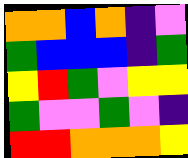[["orange", "orange", "blue", "orange", "indigo", "violet"], ["green", "blue", "blue", "blue", "indigo", "green"], ["yellow", "red", "green", "violet", "yellow", "yellow"], ["green", "violet", "violet", "green", "violet", "indigo"], ["red", "red", "orange", "orange", "orange", "yellow"]]